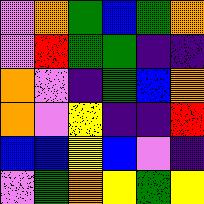[["violet", "orange", "green", "blue", "green", "orange"], ["violet", "red", "green", "green", "indigo", "indigo"], ["orange", "violet", "indigo", "green", "blue", "orange"], ["orange", "violet", "yellow", "indigo", "indigo", "red"], ["blue", "blue", "yellow", "blue", "violet", "indigo"], ["violet", "green", "orange", "yellow", "green", "yellow"]]